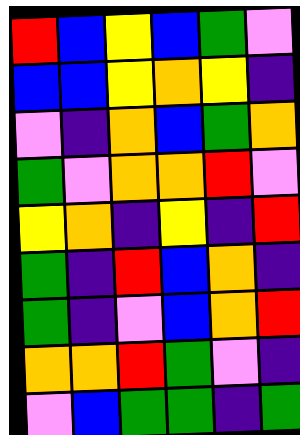[["red", "blue", "yellow", "blue", "green", "violet"], ["blue", "blue", "yellow", "orange", "yellow", "indigo"], ["violet", "indigo", "orange", "blue", "green", "orange"], ["green", "violet", "orange", "orange", "red", "violet"], ["yellow", "orange", "indigo", "yellow", "indigo", "red"], ["green", "indigo", "red", "blue", "orange", "indigo"], ["green", "indigo", "violet", "blue", "orange", "red"], ["orange", "orange", "red", "green", "violet", "indigo"], ["violet", "blue", "green", "green", "indigo", "green"]]